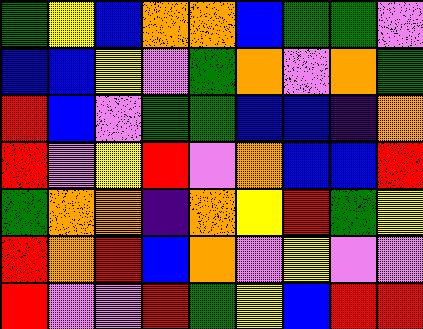[["green", "yellow", "blue", "orange", "orange", "blue", "green", "green", "violet"], ["blue", "blue", "yellow", "violet", "green", "orange", "violet", "orange", "green"], ["red", "blue", "violet", "green", "green", "blue", "blue", "indigo", "orange"], ["red", "violet", "yellow", "red", "violet", "orange", "blue", "blue", "red"], ["green", "orange", "orange", "indigo", "orange", "yellow", "red", "green", "yellow"], ["red", "orange", "red", "blue", "orange", "violet", "yellow", "violet", "violet"], ["red", "violet", "violet", "red", "green", "yellow", "blue", "red", "red"]]